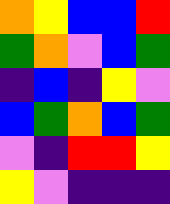[["orange", "yellow", "blue", "blue", "red"], ["green", "orange", "violet", "blue", "green"], ["indigo", "blue", "indigo", "yellow", "violet"], ["blue", "green", "orange", "blue", "green"], ["violet", "indigo", "red", "red", "yellow"], ["yellow", "violet", "indigo", "indigo", "indigo"]]